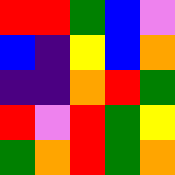[["red", "red", "green", "blue", "violet"], ["blue", "indigo", "yellow", "blue", "orange"], ["indigo", "indigo", "orange", "red", "green"], ["red", "violet", "red", "green", "yellow"], ["green", "orange", "red", "green", "orange"]]